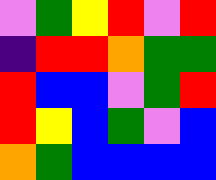[["violet", "green", "yellow", "red", "violet", "red"], ["indigo", "red", "red", "orange", "green", "green"], ["red", "blue", "blue", "violet", "green", "red"], ["red", "yellow", "blue", "green", "violet", "blue"], ["orange", "green", "blue", "blue", "blue", "blue"]]